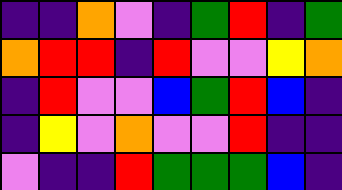[["indigo", "indigo", "orange", "violet", "indigo", "green", "red", "indigo", "green"], ["orange", "red", "red", "indigo", "red", "violet", "violet", "yellow", "orange"], ["indigo", "red", "violet", "violet", "blue", "green", "red", "blue", "indigo"], ["indigo", "yellow", "violet", "orange", "violet", "violet", "red", "indigo", "indigo"], ["violet", "indigo", "indigo", "red", "green", "green", "green", "blue", "indigo"]]